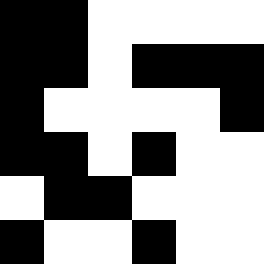[["black", "black", "white", "white", "white", "white"], ["black", "black", "white", "black", "black", "black"], ["black", "white", "white", "white", "white", "black"], ["black", "black", "white", "black", "white", "white"], ["white", "black", "black", "white", "white", "white"], ["black", "white", "white", "black", "white", "white"]]